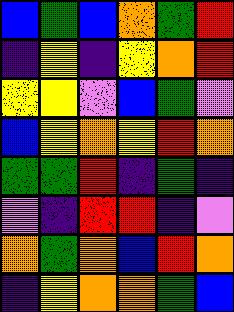[["blue", "green", "blue", "orange", "green", "red"], ["indigo", "yellow", "indigo", "yellow", "orange", "red"], ["yellow", "yellow", "violet", "blue", "green", "violet"], ["blue", "yellow", "orange", "yellow", "red", "orange"], ["green", "green", "red", "indigo", "green", "indigo"], ["violet", "indigo", "red", "red", "indigo", "violet"], ["orange", "green", "orange", "blue", "red", "orange"], ["indigo", "yellow", "orange", "orange", "green", "blue"]]